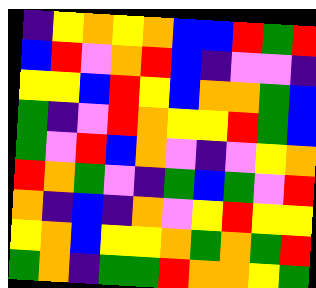[["indigo", "yellow", "orange", "yellow", "orange", "blue", "blue", "red", "green", "red"], ["blue", "red", "violet", "orange", "red", "blue", "indigo", "violet", "violet", "indigo"], ["yellow", "yellow", "blue", "red", "yellow", "blue", "orange", "orange", "green", "blue"], ["green", "indigo", "violet", "red", "orange", "yellow", "yellow", "red", "green", "blue"], ["green", "violet", "red", "blue", "orange", "violet", "indigo", "violet", "yellow", "orange"], ["red", "orange", "green", "violet", "indigo", "green", "blue", "green", "violet", "red"], ["orange", "indigo", "blue", "indigo", "orange", "violet", "yellow", "red", "yellow", "yellow"], ["yellow", "orange", "blue", "yellow", "yellow", "orange", "green", "orange", "green", "red"], ["green", "orange", "indigo", "green", "green", "red", "orange", "orange", "yellow", "green"]]